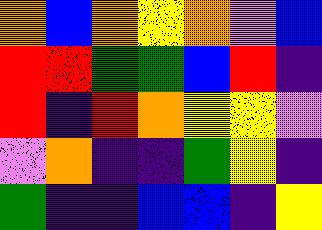[["orange", "blue", "orange", "yellow", "orange", "violet", "blue"], ["red", "red", "green", "green", "blue", "red", "indigo"], ["red", "indigo", "red", "orange", "yellow", "yellow", "violet"], ["violet", "orange", "indigo", "indigo", "green", "yellow", "indigo"], ["green", "indigo", "indigo", "blue", "blue", "indigo", "yellow"]]